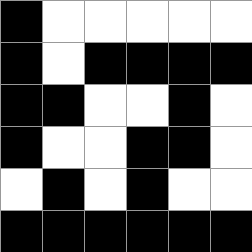[["black", "white", "white", "white", "white", "white"], ["black", "white", "black", "black", "black", "black"], ["black", "black", "white", "white", "black", "white"], ["black", "white", "white", "black", "black", "white"], ["white", "black", "white", "black", "white", "white"], ["black", "black", "black", "black", "black", "black"]]